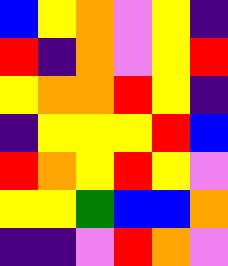[["blue", "yellow", "orange", "violet", "yellow", "indigo"], ["red", "indigo", "orange", "violet", "yellow", "red"], ["yellow", "orange", "orange", "red", "yellow", "indigo"], ["indigo", "yellow", "yellow", "yellow", "red", "blue"], ["red", "orange", "yellow", "red", "yellow", "violet"], ["yellow", "yellow", "green", "blue", "blue", "orange"], ["indigo", "indigo", "violet", "red", "orange", "violet"]]